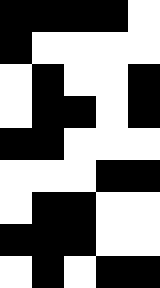[["black", "black", "black", "black", "white"], ["black", "white", "white", "white", "white"], ["white", "black", "white", "white", "black"], ["white", "black", "black", "white", "black"], ["black", "black", "white", "white", "white"], ["white", "white", "white", "black", "black"], ["white", "black", "black", "white", "white"], ["black", "black", "black", "white", "white"], ["white", "black", "white", "black", "black"]]